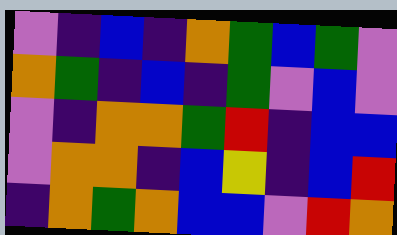[["violet", "indigo", "blue", "indigo", "orange", "green", "blue", "green", "violet"], ["orange", "green", "indigo", "blue", "indigo", "green", "violet", "blue", "violet"], ["violet", "indigo", "orange", "orange", "green", "red", "indigo", "blue", "blue"], ["violet", "orange", "orange", "indigo", "blue", "yellow", "indigo", "blue", "red"], ["indigo", "orange", "green", "orange", "blue", "blue", "violet", "red", "orange"]]